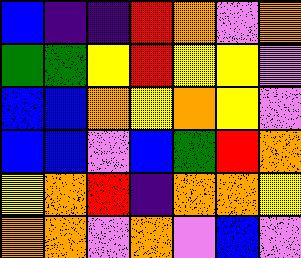[["blue", "indigo", "indigo", "red", "orange", "violet", "orange"], ["green", "green", "yellow", "red", "yellow", "yellow", "violet"], ["blue", "blue", "orange", "yellow", "orange", "yellow", "violet"], ["blue", "blue", "violet", "blue", "green", "red", "orange"], ["yellow", "orange", "red", "indigo", "orange", "orange", "yellow"], ["orange", "orange", "violet", "orange", "violet", "blue", "violet"]]